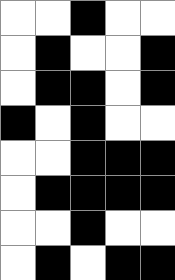[["white", "white", "black", "white", "white"], ["white", "black", "white", "white", "black"], ["white", "black", "black", "white", "black"], ["black", "white", "black", "white", "white"], ["white", "white", "black", "black", "black"], ["white", "black", "black", "black", "black"], ["white", "white", "black", "white", "white"], ["white", "black", "white", "black", "black"]]